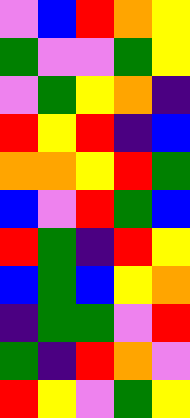[["violet", "blue", "red", "orange", "yellow"], ["green", "violet", "violet", "green", "yellow"], ["violet", "green", "yellow", "orange", "indigo"], ["red", "yellow", "red", "indigo", "blue"], ["orange", "orange", "yellow", "red", "green"], ["blue", "violet", "red", "green", "blue"], ["red", "green", "indigo", "red", "yellow"], ["blue", "green", "blue", "yellow", "orange"], ["indigo", "green", "green", "violet", "red"], ["green", "indigo", "red", "orange", "violet"], ["red", "yellow", "violet", "green", "yellow"]]